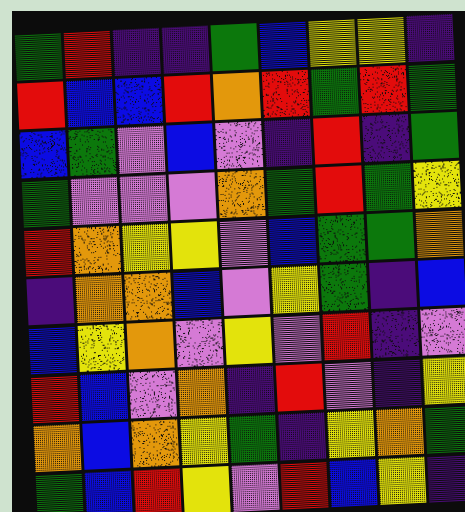[["green", "red", "indigo", "indigo", "green", "blue", "yellow", "yellow", "indigo"], ["red", "blue", "blue", "red", "orange", "red", "green", "red", "green"], ["blue", "green", "violet", "blue", "violet", "indigo", "red", "indigo", "green"], ["green", "violet", "violet", "violet", "orange", "green", "red", "green", "yellow"], ["red", "orange", "yellow", "yellow", "violet", "blue", "green", "green", "orange"], ["indigo", "orange", "orange", "blue", "violet", "yellow", "green", "indigo", "blue"], ["blue", "yellow", "orange", "violet", "yellow", "violet", "red", "indigo", "violet"], ["red", "blue", "violet", "orange", "indigo", "red", "violet", "indigo", "yellow"], ["orange", "blue", "orange", "yellow", "green", "indigo", "yellow", "orange", "green"], ["green", "blue", "red", "yellow", "violet", "red", "blue", "yellow", "indigo"]]